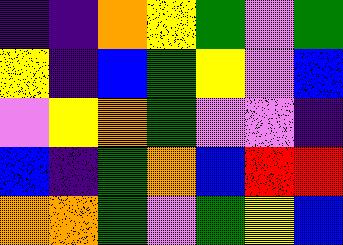[["indigo", "indigo", "orange", "yellow", "green", "violet", "green"], ["yellow", "indigo", "blue", "green", "yellow", "violet", "blue"], ["violet", "yellow", "orange", "green", "violet", "violet", "indigo"], ["blue", "indigo", "green", "orange", "blue", "red", "red"], ["orange", "orange", "green", "violet", "green", "yellow", "blue"]]